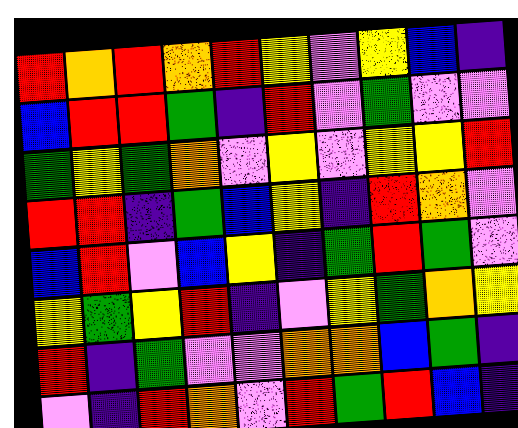[["red", "orange", "red", "orange", "red", "yellow", "violet", "yellow", "blue", "indigo"], ["blue", "red", "red", "green", "indigo", "red", "violet", "green", "violet", "violet"], ["green", "yellow", "green", "orange", "violet", "yellow", "violet", "yellow", "yellow", "red"], ["red", "red", "indigo", "green", "blue", "yellow", "indigo", "red", "orange", "violet"], ["blue", "red", "violet", "blue", "yellow", "indigo", "green", "red", "green", "violet"], ["yellow", "green", "yellow", "red", "indigo", "violet", "yellow", "green", "orange", "yellow"], ["red", "indigo", "green", "violet", "violet", "orange", "orange", "blue", "green", "indigo"], ["violet", "indigo", "red", "orange", "violet", "red", "green", "red", "blue", "indigo"]]